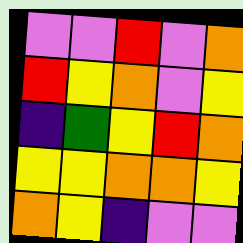[["violet", "violet", "red", "violet", "orange"], ["red", "yellow", "orange", "violet", "yellow"], ["indigo", "green", "yellow", "red", "orange"], ["yellow", "yellow", "orange", "orange", "yellow"], ["orange", "yellow", "indigo", "violet", "violet"]]